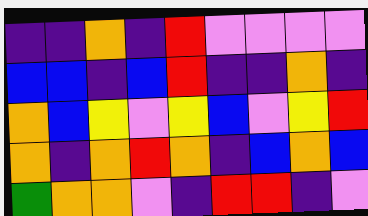[["indigo", "indigo", "orange", "indigo", "red", "violet", "violet", "violet", "violet"], ["blue", "blue", "indigo", "blue", "red", "indigo", "indigo", "orange", "indigo"], ["orange", "blue", "yellow", "violet", "yellow", "blue", "violet", "yellow", "red"], ["orange", "indigo", "orange", "red", "orange", "indigo", "blue", "orange", "blue"], ["green", "orange", "orange", "violet", "indigo", "red", "red", "indigo", "violet"]]